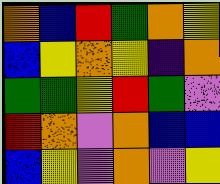[["orange", "blue", "red", "green", "orange", "yellow"], ["blue", "yellow", "orange", "yellow", "indigo", "orange"], ["green", "green", "yellow", "red", "green", "violet"], ["red", "orange", "violet", "orange", "blue", "blue"], ["blue", "yellow", "violet", "orange", "violet", "yellow"]]